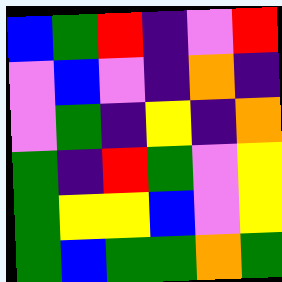[["blue", "green", "red", "indigo", "violet", "red"], ["violet", "blue", "violet", "indigo", "orange", "indigo"], ["violet", "green", "indigo", "yellow", "indigo", "orange"], ["green", "indigo", "red", "green", "violet", "yellow"], ["green", "yellow", "yellow", "blue", "violet", "yellow"], ["green", "blue", "green", "green", "orange", "green"]]